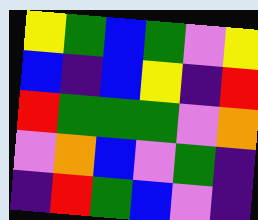[["yellow", "green", "blue", "green", "violet", "yellow"], ["blue", "indigo", "blue", "yellow", "indigo", "red"], ["red", "green", "green", "green", "violet", "orange"], ["violet", "orange", "blue", "violet", "green", "indigo"], ["indigo", "red", "green", "blue", "violet", "indigo"]]